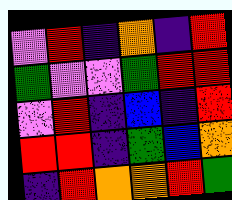[["violet", "red", "indigo", "orange", "indigo", "red"], ["green", "violet", "violet", "green", "red", "red"], ["violet", "red", "indigo", "blue", "indigo", "red"], ["red", "red", "indigo", "green", "blue", "orange"], ["indigo", "red", "orange", "orange", "red", "green"]]